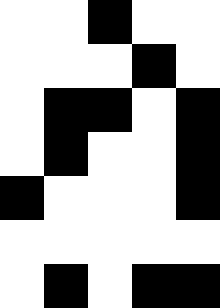[["white", "white", "black", "white", "white"], ["white", "white", "white", "black", "white"], ["white", "black", "black", "white", "black"], ["white", "black", "white", "white", "black"], ["black", "white", "white", "white", "black"], ["white", "white", "white", "white", "white"], ["white", "black", "white", "black", "black"]]